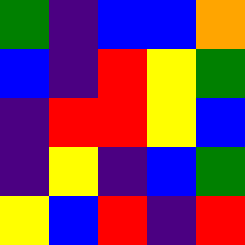[["green", "indigo", "blue", "blue", "orange"], ["blue", "indigo", "red", "yellow", "green"], ["indigo", "red", "red", "yellow", "blue"], ["indigo", "yellow", "indigo", "blue", "green"], ["yellow", "blue", "red", "indigo", "red"]]